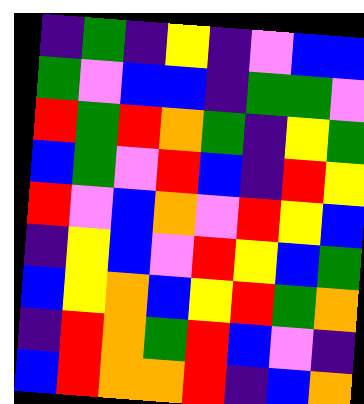[["indigo", "green", "indigo", "yellow", "indigo", "violet", "blue", "blue"], ["green", "violet", "blue", "blue", "indigo", "green", "green", "violet"], ["red", "green", "red", "orange", "green", "indigo", "yellow", "green"], ["blue", "green", "violet", "red", "blue", "indigo", "red", "yellow"], ["red", "violet", "blue", "orange", "violet", "red", "yellow", "blue"], ["indigo", "yellow", "blue", "violet", "red", "yellow", "blue", "green"], ["blue", "yellow", "orange", "blue", "yellow", "red", "green", "orange"], ["indigo", "red", "orange", "green", "red", "blue", "violet", "indigo"], ["blue", "red", "orange", "orange", "red", "indigo", "blue", "orange"]]